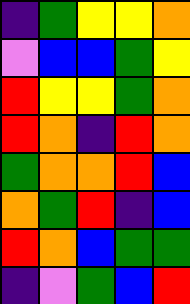[["indigo", "green", "yellow", "yellow", "orange"], ["violet", "blue", "blue", "green", "yellow"], ["red", "yellow", "yellow", "green", "orange"], ["red", "orange", "indigo", "red", "orange"], ["green", "orange", "orange", "red", "blue"], ["orange", "green", "red", "indigo", "blue"], ["red", "orange", "blue", "green", "green"], ["indigo", "violet", "green", "blue", "red"]]